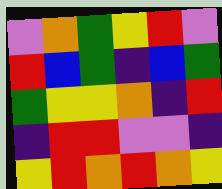[["violet", "orange", "green", "yellow", "red", "violet"], ["red", "blue", "green", "indigo", "blue", "green"], ["green", "yellow", "yellow", "orange", "indigo", "red"], ["indigo", "red", "red", "violet", "violet", "indigo"], ["yellow", "red", "orange", "red", "orange", "yellow"]]